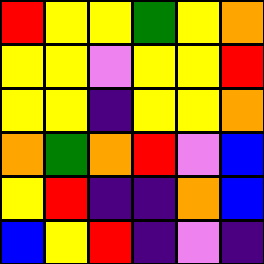[["red", "yellow", "yellow", "green", "yellow", "orange"], ["yellow", "yellow", "violet", "yellow", "yellow", "red"], ["yellow", "yellow", "indigo", "yellow", "yellow", "orange"], ["orange", "green", "orange", "red", "violet", "blue"], ["yellow", "red", "indigo", "indigo", "orange", "blue"], ["blue", "yellow", "red", "indigo", "violet", "indigo"]]